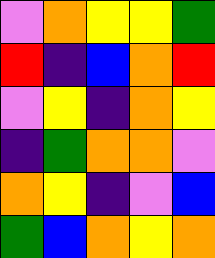[["violet", "orange", "yellow", "yellow", "green"], ["red", "indigo", "blue", "orange", "red"], ["violet", "yellow", "indigo", "orange", "yellow"], ["indigo", "green", "orange", "orange", "violet"], ["orange", "yellow", "indigo", "violet", "blue"], ["green", "blue", "orange", "yellow", "orange"]]